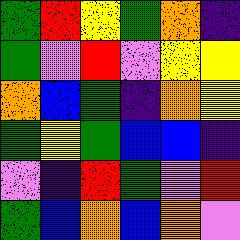[["green", "red", "yellow", "green", "orange", "indigo"], ["green", "violet", "red", "violet", "yellow", "yellow"], ["orange", "blue", "green", "indigo", "orange", "yellow"], ["green", "yellow", "green", "blue", "blue", "indigo"], ["violet", "indigo", "red", "green", "violet", "red"], ["green", "blue", "orange", "blue", "orange", "violet"]]